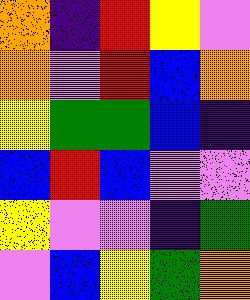[["orange", "indigo", "red", "yellow", "violet"], ["orange", "violet", "red", "blue", "orange"], ["yellow", "green", "green", "blue", "indigo"], ["blue", "red", "blue", "violet", "violet"], ["yellow", "violet", "violet", "indigo", "green"], ["violet", "blue", "yellow", "green", "orange"]]